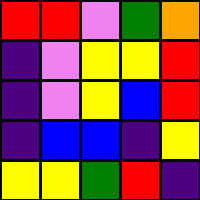[["red", "red", "violet", "green", "orange"], ["indigo", "violet", "yellow", "yellow", "red"], ["indigo", "violet", "yellow", "blue", "red"], ["indigo", "blue", "blue", "indigo", "yellow"], ["yellow", "yellow", "green", "red", "indigo"]]